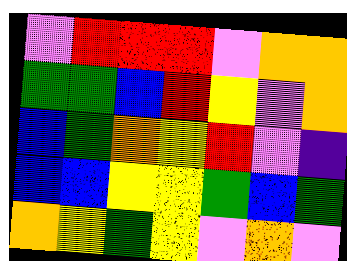[["violet", "red", "red", "red", "violet", "orange", "orange"], ["green", "green", "blue", "red", "yellow", "violet", "orange"], ["blue", "green", "orange", "yellow", "red", "violet", "indigo"], ["blue", "blue", "yellow", "yellow", "green", "blue", "green"], ["orange", "yellow", "green", "yellow", "violet", "orange", "violet"]]